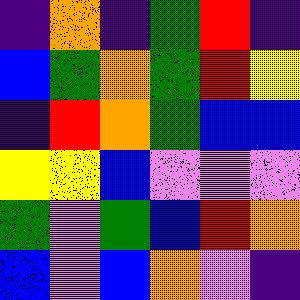[["indigo", "orange", "indigo", "green", "red", "indigo"], ["blue", "green", "orange", "green", "red", "yellow"], ["indigo", "red", "orange", "green", "blue", "blue"], ["yellow", "yellow", "blue", "violet", "violet", "violet"], ["green", "violet", "green", "blue", "red", "orange"], ["blue", "violet", "blue", "orange", "violet", "indigo"]]